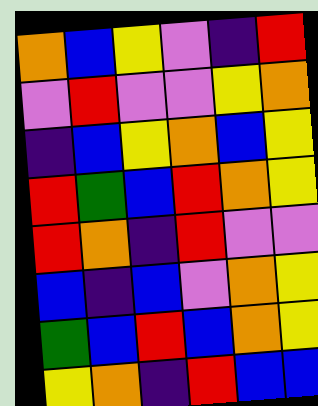[["orange", "blue", "yellow", "violet", "indigo", "red"], ["violet", "red", "violet", "violet", "yellow", "orange"], ["indigo", "blue", "yellow", "orange", "blue", "yellow"], ["red", "green", "blue", "red", "orange", "yellow"], ["red", "orange", "indigo", "red", "violet", "violet"], ["blue", "indigo", "blue", "violet", "orange", "yellow"], ["green", "blue", "red", "blue", "orange", "yellow"], ["yellow", "orange", "indigo", "red", "blue", "blue"]]